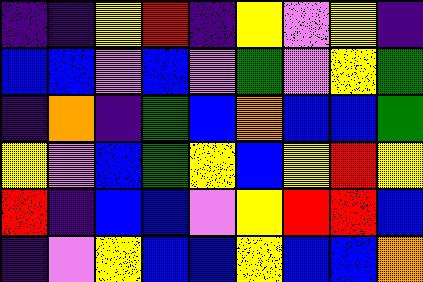[["indigo", "indigo", "yellow", "red", "indigo", "yellow", "violet", "yellow", "indigo"], ["blue", "blue", "violet", "blue", "violet", "green", "violet", "yellow", "green"], ["indigo", "orange", "indigo", "green", "blue", "orange", "blue", "blue", "green"], ["yellow", "violet", "blue", "green", "yellow", "blue", "yellow", "red", "yellow"], ["red", "indigo", "blue", "blue", "violet", "yellow", "red", "red", "blue"], ["indigo", "violet", "yellow", "blue", "blue", "yellow", "blue", "blue", "orange"]]